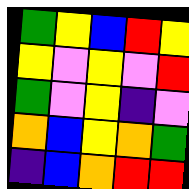[["green", "yellow", "blue", "red", "yellow"], ["yellow", "violet", "yellow", "violet", "red"], ["green", "violet", "yellow", "indigo", "violet"], ["orange", "blue", "yellow", "orange", "green"], ["indigo", "blue", "orange", "red", "red"]]